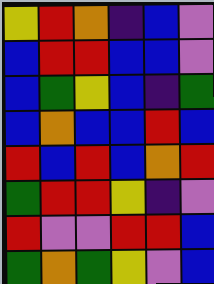[["yellow", "red", "orange", "indigo", "blue", "violet"], ["blue", "red", "red", "blue", "blue", "violet"], ["blue", "green", "yellow", "blue", "indigo", "green"], ["blue", "orange", "blue", "blue", "red", "blue"], ["red", "blue", "red", "blue", "orange", "red"], ["green", "red", "red", "yellow", "indigo", "violet"], ["red", "violet", "violet", "red", "red", "blue"], ["green", "orange", "green", "yellow", "violet", "blue"]]